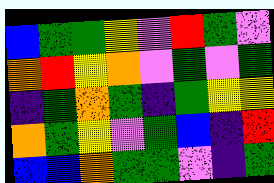[["blue", "green", "green", "yellow", "violet", "red", "green", "violet"], ["orange", "red", "yellow", "orange", "violet", "green", "violet", "green"], ["indigo", "green", "orange", "green", "indigo", "green", "yellow", "yellow"], ["orange", "green", "yellow", "violet", "green", "blue", "indigo", "red"], ["blue", "blue", "orange", "green", "green", "violet", "indigo", "green"]]